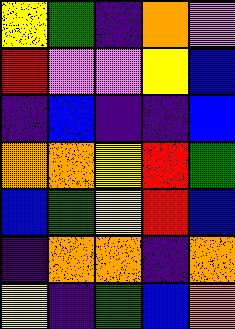[["yellow", "green", "indigo", "orange", "violet"], ["red", "violet", "violet", "yellow", "blue"], ["indigo", "blue", "indigo", "indigo", "blue"], ["orange", "orange", "yellow", "red", "green"], ["blue", "green", "yellow", "red", "blue"], ["indigo", "orange", "orange", "indigo", "orange"], ["yellow", "indigo", "green", "blue", "orange"]]